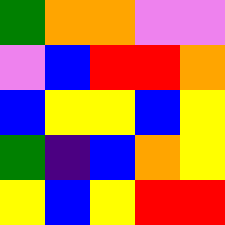[["green", "orange", "orange", "violet", "violet"], ["violet", "blue", "red", "red", "orange"], ["blue", "yellow", "yellow", "blue", "yellow"], ["green", "indigo", "blue", "orange", "yellow"], ["yellow", "blue", "yellow", "red", "red"]]